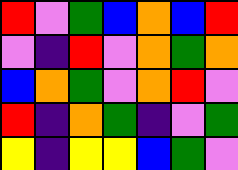[["red", "violet", "green", "blue", "orange", "blue", "red"], ["violet", "indigo", "red", "violet", "orange", "green", "orange"], ["blue", "orange", "green", "violet", "orange", "red", "violet"], ["red", "indigo", "orange", "green", "indigo", "violet", "green"], ["yellow", "indigo", "yellow", "yellow", "blue", "green", "violet"]]